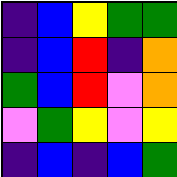[["indigo", "blue", "yellow", "green", "green"], ["indigo", "blue", "red", "indigo", "orange"], ["green", "blue", "red", "violet", "orange"], ["violet", "green", "yellow", "violet", "yellow"], ["indigo", "blue", "indigo", "blue", "green"]]